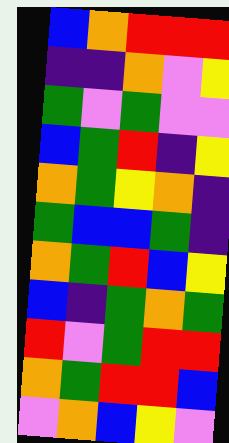[["blue", "orange", "red", "red", "red"], ["indigo", "indigo", "orange", "violet", "yellow"], ["green", "violet", "green", "violet", "violet"], ["blue", "green", "red", "indigo", "yellow"], ["orange", "green", "yellow", "orange", "indigo"], ["green", "blue", "blue", "green", "indigo"], ["orange", "green", "red", "blue", "yellow"], ["blue", "indigo", "green", "orange", "green"], ["red", "violet", "green", "red", "red"], ["orange", "green", "red", "red", "blue"], ["violet", "orange", "blue", "yellow", "violet"]]